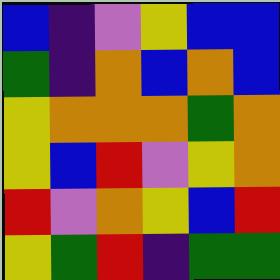[["blue", "indigo", "violet", "yellow", "blue", "blue"], ["green", "indigo", "orange", "blue", "orange", "blue"], ["yellow", "orange", "orange", "orange", "green", "orange"], ["yellow", "blue", "red", "violet", "yellow", "orange"], ["red", "violet", "orange", "yellow", "blue", "red"], ["yellow", "green", "red", "indigo", "green", "green"]]